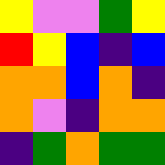[["yellow", "violet", "violet", "green", "yellow"], ["red", "yellow", "blue", "indigo", "blue"], ["orange", "orange", "blue", "orange", "indigo"], ["orange", "violet", "indigo", "orange", "orange"], ["indigo", "green", "orange", "green", "green"]]